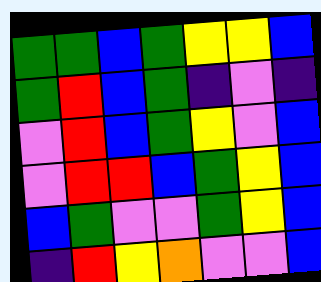[["green", "green", "blue", "green", "yellow", "yellow", "blue"], ["green", "red", "blue", "green", "indigo", "violet", "indigo"], ["violet", "red", "blue", "green", "yellow", "violet", "blue"], ["violet", "red", "red", "blue", "green", "yellow", "blue"], ["blue", "green", "violet", "violet", "green", "yellow", "blue"], ["indigo", "red", "yellow", "orange", "violet", "violet", "blue"]]